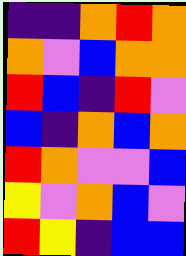[["indigo", "indigo", "orange", "red", "orange"], ["orange", "violet", "blue", "orange", "orange"], ["red", "blue", "indigo", "red", "violet"], ["blue", "indigo", "orange", "blue", "orange"], ["red", "orange", "violet", "violet", "blue"], ["yellow", "violet", "orange", "blue", "violet"], ["red", "yellow", "indigo", "blue", "blue"]]